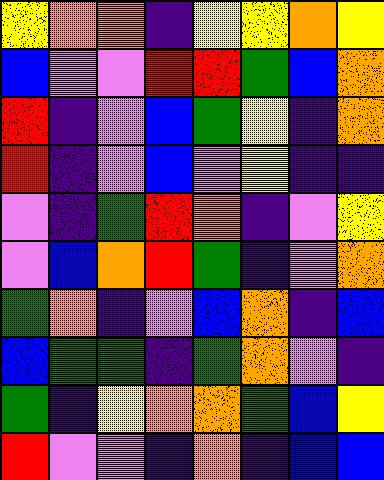[["yellow", "orange", "orange", "indigo", "yellow", "yellow", "orange", "yellow"], ["blue", "violet", "violet", "red", "red", "green", "blue", "orange"], ["red", "indigo", "violet", "blue", "green", "yellow", "indigo", "orange"], ["red", "indigo", "violet", "blue", "violet", "yellow", "indigo", "indigo"], ["violet", "indigo", "green", "red", "orange", "indigo", "violet", "yellow"], ["violet", "blue", "orange", "red", "green", "indigo", "violet", "orange"], ["green", "orange", "indigo", "violet", "blue", "orange", "indigo", "blue"], ["blue", "green", "green", "indigo", "green", "orange", "violet", "indigo"], ["green", "indigo", "yellow", "orange", "orange", "green", "blue", "yellow"], ["red", "violet", "violet", "indigo", "orange", "indigo", "blue", "blue"]]